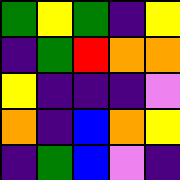[["green", "yellow", "green", "indigo", "yellow"], ["indigo", "green", "red", "orange", "orange"], ["yellow", "indigo", "indigo", "indigo", "violet"], ["orange", "indigo", "blue", "orange", "yellow"], ["indigo", "green", "blue", "violet", "indigo"]]